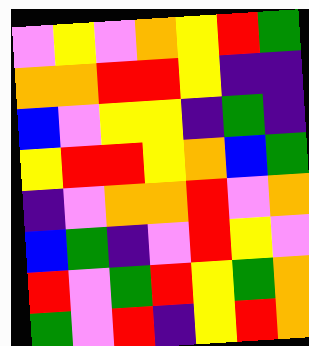[["violet", "yellow", "violet", "orange", "yellow", "red", "green"], ["orange", "orange", "red", "red", "yellow", "indigo", "indigo"], ["blue", "violet", "yellow", "yellow", "indigo", "green", "indigo"], ["yellow", "red", "red", "yellow", "orange", "blue", "green"], ["indigo", "violet", "orange", "orange", "red", "violet", "orange"], ["blue", "green", "indigo", "violet", "red", "yellow", "violet"], ["red", "violet", "green", "red", "yellow", "green", "orange"], ["green", "violet", "red", "indigo", "yellow", "red", "orange"]]